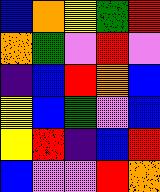[["blue", "orange", "yellow", "green", "red"], ["orange", "green", "violet", "red", "violet"], ["indigo", "blue", "red", "orange", "blue"], ["yellow", "blue", "green", "violet", "blue"], ["yellow", "red", "indigo", "blue", "red"], ["blue", "violet", "violet", "red", "orange"]]